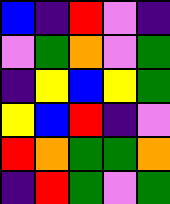[["blue", "indigo", "red", "violet", "indigo"], ["violet", "green", "orange", "violet", "green"], ["indigo", "yellow", "blue", "yellow", "green"], ["yellow", "blue", "red", "indigo", "violet"], ["red", "orange", "green", "green", "orange"], ["indigo", "red", "green", "violet", "green"]]